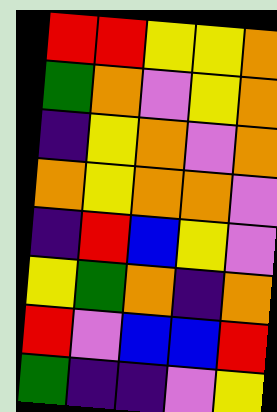[["red", "red", "yellow", "yellow", "orange"], ["green", "orange", "violet", "yellow", "orange"], ["indigo", "yellow", "orange", "violet", "orange"], ["orange", "yellow", "orange", "orange", "violet"], ["indigo", "red", "blue", "yellow", "violet"], ["yellow", "green", "orange", "indigo", "orange"], ["red", "violet", "blue", "blue", "red"], ["green", "indigo", "indigo", "violet", "yellow"]]